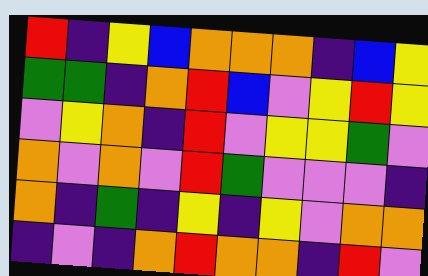[["red", "indigo", "yellow", "blue", "orange", "orange", "orange", "indigo", "blue", "yellow"], ["green", "green", "indigo", "orange", "red", "blue", "violet", "yellow", "red", "yellow"], ["violet", "yellow", "orange", "indigo", "red", "violet", "yellow", "yellow", "green", "violet"], ["orange", "violet", "orange", "violet", "red", "green", "violet", "violet", "violet", "indigo"], ["orange", "indigo", "green", "indigo", "yellow", "indigo", "yellow", "violet", "orange", "orange"], ["indigo", "violet", "indigo", "orange", "red", "orange", "orange", "indigo", "red", "violet"]]